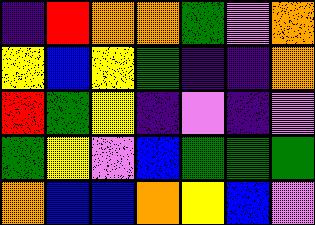[["indigo", "red", "orange", "orange", "green", "violet", "orange"], ["yellow", "blue", "yellow", "green", "indigo", "indigo", "orange"], ["red", "green", "yellow", "indigo", "violet", "indigo", "violet"], ["green", "yellow", "violet", "blue", "green", "green", "green"], ["orange", "blue", "blue", "orange", "yellow", "blue", "violet"]]